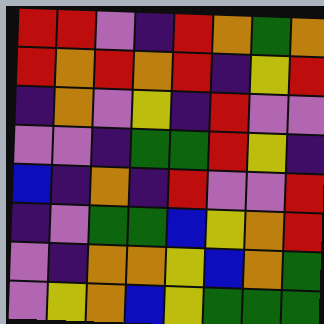[["red", "red", "violet", "indigo", "red", "orange", "green", "orange"], ["red", "orange", "red", "orange", "red", "indigo", "yellow", "red"], ["indigo", "orange", "violet", "yellow", "indigo", "red", "violet", "violet"], ["violet", "violet", "indigo", "green", "green", "red", "yellow", "indigo"], ["blue", "indigo", "orange", "indigo", "red", "violet", "violet", "red"], ["indigo", "violet", "green", "green", "blue", "yellow", "orange", "red"], ["violet", "indigo", "orange", "orange", "yellow", "blue", "orange", "green"], ["violet", "yellow", "orange", "blue", "yellow", "green", "green", "green"]]